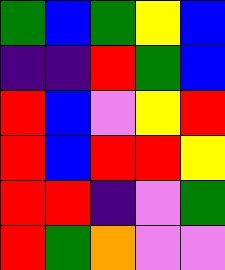[["green", "blue", "green", "yellow", "blue"], ["indigo", "indigo", "red", "green", "blue"], ["red", "blue", "violet", "yellow", "red"], ["red", "blue", "red", "red", "yellow"], ["red", "red", "indigo", "violet", "green"], ["red", "green", "orange", "violet", "violet"]]